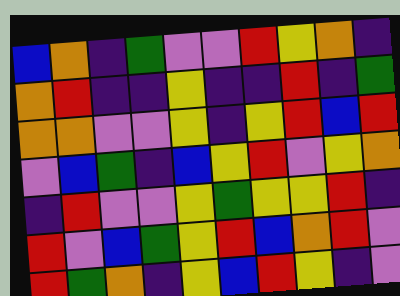[["blue", "orange", "indigo", "green", "violet", "violet", "red", "yellow", "orange", "indigo"], ["orange", "red", "indigo", "indigo", "yellow", "indigo", "indigo", "red", "indigo", "green"], ["orange", "orange", "violet", "violet", "yellow", "indigo", "yellow", "red", "blue", "red"], ["violet", "blue", "green", "indigo", "blue", "yellow", "red", "violet", "yellow", "orange"], ["indigo", "red", "violet", "violet", "yellow", "green", "yellow", "yellow", "red", "indigo"], ["red", "violet", "blue", "green", "yellow", "red", "blue", "orange", "red", "violet"], ["red", "green", "orange", "indigo", "yellow", "blue", "red", "yellow", "indigo", "violet"]]